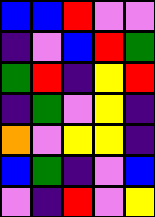[["blue", "blue", "red", "violet", "violet"], ["indigo", "violet", "blue", "red", "green"], ["green", "red", "indigo", "yellow", "red"], ["indigo", "green", "violet", "yellow", "indigo"], ["orange", "violet", "yellow", "yellow", "indigo"], ["blue", "green", "indigo", "violet", "blue"], ["violet", "indigo", "red", "violet", "yellow"]]